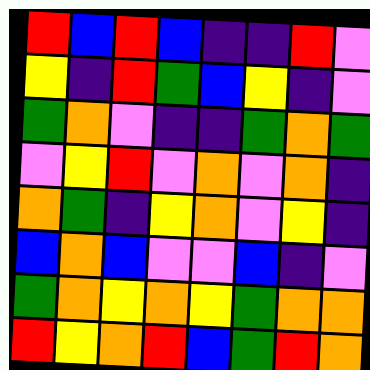[["red", "blue", "red", "blue", "indigo", "indigo", "red", "violet"], ["yellow", "indigo", "red", "green", "blue", "yellow", "indigo", "violet"], ["green", "orange", "violet", "indigo", "indigo", "green", "orange", "green"], ["violet", "yellow", "red", "violet", "orange", "violet", "orange", "indigo"], ["orange", "green", "indigo", "yellow", "orange", "violet", "yellow", "indigo"], ["blue", "orange", "blue", "violet", "violet", "blue", "indigo", "violet"], ["green", "orange", "yellow", "orange", "yellow", "green", "orange", "orange"], ["red", "yellow", "orange", "red", "blue", "green", "red", "orange"]]